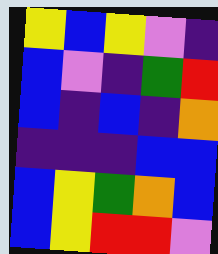[["yellow", "blue", "yellow", "violet", "indigo"], ["blue", "violet", "indigo", "green", "red"], ["blue", "indigo", "blue", "indigo", "orange"], ["indigo", "indigo", "indigo", "blue", "blue"], ["blue", "yellow", "green", "orange", "blue"], ["blue", "yellow", "red", "red", "violet"]]